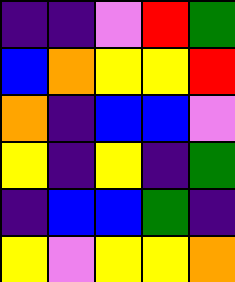[["indigo", "indigo", "violet", "red", "green"], ["blue", "orange", "yellow", "yellow", "red"], ["orange", "indigo", "blue", "blue", "violet"], ["yellow", "indigo", "yellow", "indigo", "green"], ["indigo", "blue", "blue", "green", "indigo"], ["yellow", "violet", "yellow", "yellow", "orange"]]